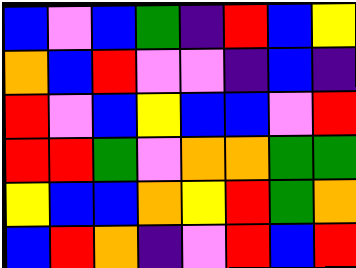[["blue", "violet", "blue", "green", "indigo", "red", "blue", "yellow"], ["orange", "blue", "red", "violet", "violet", "indigo", "blue", "indigo"], ["red", "violet", "blue", "yellow", "blue", "blue", "violet", "red"], ["red", "red", "green", "violet", "orange", "orange", "green", "green"], ["yellow", "blue", "blue", "orange", "yellow", "red", "green", "orange"], ["blue", "red", "orange", "indigo", "violet", "red", "blue", "red"]]